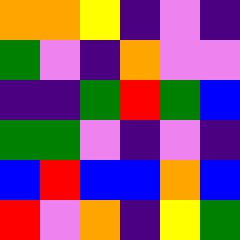[["orange", "orange", "yellow", "indigo", "violet", "indigo"], ["green", "violet", "indigo", "orange", "violet", "violet"], ["indigo", "indigo", "green", "red", "green", "blue"], ["green", "green", "violet", "indigo", "violet", "indigo"], ["blue", "red", "blue", "blue", "orange", "blue"], ["red", "violet", "orange", "indigo", "yellow", "green"]]